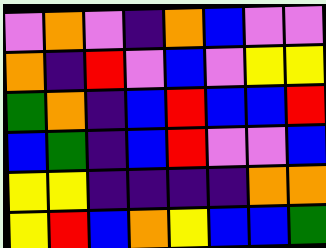[["violet", "orange", "violet", "indigo", "orange", "blue", "violet", "violet"], ["orange", "indigo", "red", "violet", "blue", "violet", "yellow", "yellow"], ["green", "orange", "indigo", "blue", "red", "blue", "blue", "red"], ["blue", "green", "indigo", "blue", "red", "violet", "violet", "blue"], ["yellow", "yellow", "indigo", "indigo", "indigo", "indigo", "orange", "orange"], ["yellow", "red", "blue", "orange", "yellow", "blue", "blue", "green"]]